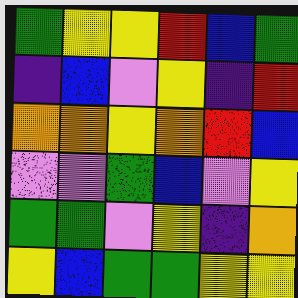[["green", "yellow", "yellow", "red", "blue", "green"], ["indigo", "blue", "violet", "yellow", "indigo", "red"], ["orange", "orange", "yellow", "orange", "red", "blue"], ["violet", "violet", "green", "blue", "violet", "yellow"], ["green", "green", "violet", "yellow", "indigo", "orange"], ["yellow", "blue", "green", "green", "yellow", "yellow"]]